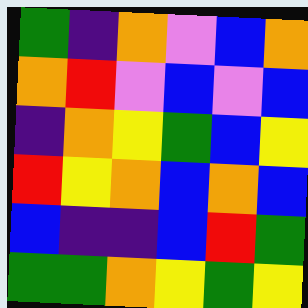[["green", "indigo", "orange", "violet", "blue", "orange"], ["orange", "red", "violet", "blue", "violet", "blue"], ["indigo", "orange", "yellow", "green", "blue", "yellow"], ["red", "yellow", "orange", "blue", "orange", "blue"], ["blue", "indigo", "indigo", "blue", "red", "green"], ["green", "green", "orange", "yellow", "green", "yellow"]]